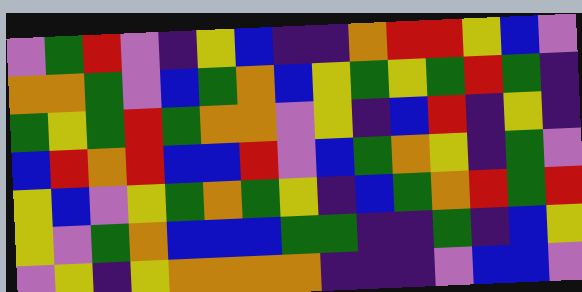[["violet", "green", "red", "violet", "indigo", "yellow", "blue", "indigo", "indigo", "orange", "red", "red", "yellow", "blue", "violet"], ["orange", "orange", "green", "violet", "blue", "green", "orange", "blue", "yellow", "green", "yellow", "green", "red", "green", "indigo"], ["green", "yellow", "green", "red", "green", "orange", "orange", "violet", "yellow", "indigo", "blue", "red", "indigo", "yellow", "indigo"], ["blue", "red", "orange", "red", "blue", "blue", "red", "violet", "blue", "green", "orange", "yellow", "indigo", "green", "violet"], ["yellow", "blue", "violet", "yellow", "green", "orange", "green", "yellow", "indigo", "blue", "green", "orange", "red", "green", "red"], ["yellow", "violet", "green", "orange", "blue", "blue", "blue", "green", "green", "indigo", "indigo", "green", "indigo", "blue", "yellow"], ["violet", "yellow", "indigo", "yellow", "orange", "orange", "orange", "orange", "indigo", "indigo", "indigo", "violet", "blue", "blue", "violet"]]